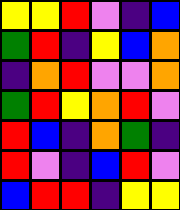[["yellow", "yellow", "red", "violet", "indigo", "blue"], ["green", "red", "indigo", "yellow", "blue", "orange"], ["indigo", "orange", "red", "violet", "violet", "orange"], ["green", "red", "yellow", "orange", "red", "violet"], ["red", "blue", "indigo", "orange", "green", "indigo"], ["red", "violet", "indigo", "blue", "red", "violet"], ["blue", "red", "red", "indigo", "yellow", "yellow"]]